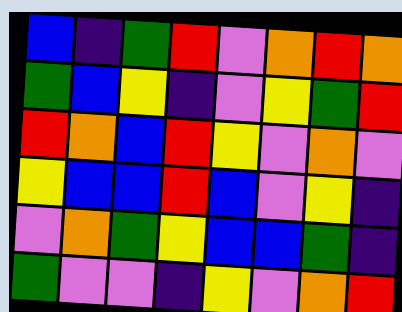[["blue", "indigo", "green", "red", "violet", "orange", "red", "orange"], ["green", "blue", "yellow", "indigo", "violet", "yellow", "green", "red"], ["red", "orange", "blue", "red", "yellow", "violet", "orange", "violet"], ["yellow", "blue", "blue", "red", "blue", "violet", "yellow", "indigo"], ["violet", "orange", "green", "yellow", "blue", "blue", "green", "indigo"], ["green", "violet", "violet", "indigo", "yellow", "violet", "orange", "red"]]